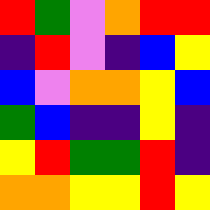[["red", "green", "violet", "orange", "red", "red"], ["indigo", "red", "violet", "indigo", "blue", "yellow"], ["blue", "violet", "orange", "orange", "yellow", "blue"], ["green", "blue", "indigo", "indigo", "yellow", "indigo"], ["yellow", "red", "green", "green", "red", "indigo"], ["orange", "orange", "yellow", "yellow", "red", "yellow"]]